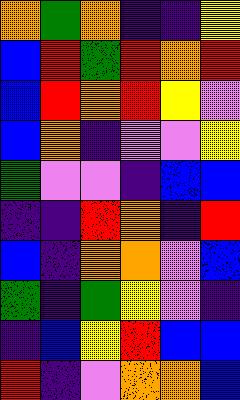[["orange", "green", "orange", "indigo", "indigo", "yellow"], ["blue", "red", "green", "red", "orange", "red"], ["blue", "red", "orange", "red", "yellow", "violet"], ["blue", "orange", "indigo", "violet", "violet", "yellow"], ["green", "violet", "violet", "indigo", "blue", "blue"], ["indigo", "indigo", "red", "orange", "indigo", "red"], ["blue", "indigo", "orange", "orange", "violet", "blue"], ["green", "indigo", "green", "yellow", "violet", "indigo"], ["indigo", "blue", "yellow", "red", "blue", "blue"], ["red", "indigo", "violet", "orange", "orange", "blue"]]